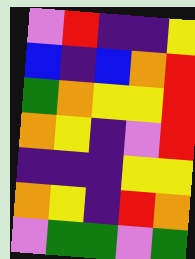[["violet", "red", "indigo", "indigo", "yellow"], ["blue", "indigo", "blue", "orange", "red"], ["green", "orange", "yellow", "yellow", "red"], ["orange", "yellow", "indigo", "violet", "red"], ["indigo", "indigo", "indigo", "yellow", "yellow"], ["orange", "yellow", "indigo", "red", "orange"], ["violet", "green", "green", "violet", "green"]]